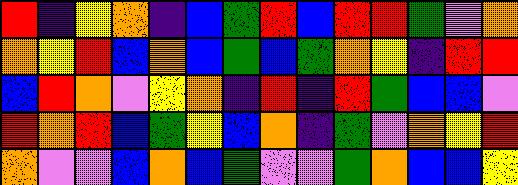[["red", "indigo", "yellow", "orange", "indigo", "blue", "green", "red", "blue", "red", "red", "green", "violet", "orange"], ["orange", "yellow", "red", "blue", "orange", "blue", "green", "blue", "green", "orange", "yellow", "indigo", "red", "red"], ["blue", "red", "orange", "violet", "yellow", "orange", "indigo", "red", "indigo", "red", "green", "blue", "blue", "violet"], ["red", "orange", "red", "blue", "green", "yellow", "blue", "orange", "indigo", "green", "violet", "orange", "yellow", "red"], ["orange", "violet", "violet", "blue", "orange", "blue", "green", "violet", "violet", "green", "orange", "blue", "blue", "yellow"]]